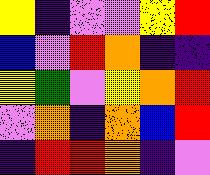[["yellow", "indigo", "violet", "violet", "yellow", "red"], ["blue", "violet", "red", "orange", "indigo", "indigo"], ["yellow", "green", "violet", "yellow", "orange", "red"], ["violet", "orange", "indigo", "orange", "blue", "red"], ["indigo", "red", "red", "orange", "indigo", "violet"]]